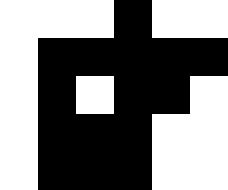[["white", "white", "white", "black", "white", "white"], ["white", "black", "black", "black", "black", "black"], ["white", "black", "white", "black", "black", "white"], ["white", "black", "black", "black", "white", "white"], ["white", "black", "black", "black", "white", "white"]]